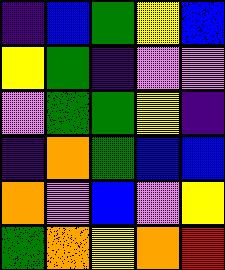[["indigo", "blue", "green", "yellow", "blue"], ["yellow", "green", "indigo", "violet", "violet"], ["violet", "green", "green", "yellow", "indigo"], ["indigo", "orange", "green", "blue", "blue"], ["orange", "violet", "blue", "violet", "yellow"], ["green", "orange", "yellow", "orange", "red"]]